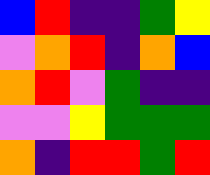[["blue", "red", "indigo", "indigo", "green", "yellow"], ["violet", "orange", "red", "indigo", "orange", "blue"], ["orange", "red", "violet", "green", "indigo", "indigo"], ["violet", "violet", "yellow", "green", "green", "green"], ["orange", "indigo", "red", "red", "green", "red"]]